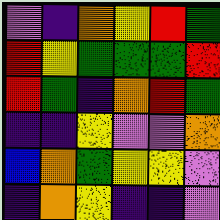[["violet", "indigo", "orange", "yellow", "red", "green"], ["red", "yellow", "green", "green", "green", "red"], ["red", "green", "indigo", "orange", "red", "green"], ["indigo", "indigo", "yellow", "violet", "violet", "orange"], ["blue", "orange", "green", "yellow", "yellow", "violet"], ["indigo", "orange", "yellow", "indigo", "indigo", "violet"]]